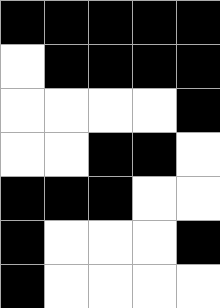[["black", "black", "black", "black", "black"], ["white", "black", "black", "black", "black"], ["white", "white", "white", "white", "black"], ["white", "white", "black", "black", "white"], ["black", "black", "black", "white", "white"], ["black", "white", "white", "white", "black"], ["black", "white", "white", "white", "white"]]